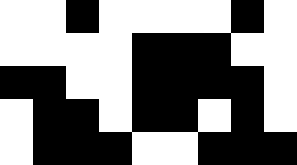[["white", "white", "black", "white", "white", "white", "white", "black", "white"], ["white", "white", "white", "white", "black", "black", "black", "white", "white"], ["black", "black", "white", "white", "black", "black", "black", "black", "white"], ["white", "black", "black", "white", "black", "black", "white", "black", "white"], ["white", "black", "black", "black", "white", "white", "black", "black", "black"]]